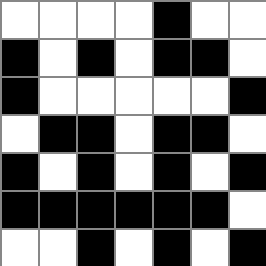[["white", "white", "white", "white", "black", "white", "white"], ["black", "white", "black", "white", "black", "black", "white"], ["black", "white", "white", "white", "white", "white", "black"], ["white", "black", "black", "white", "black", "black", "white"], ["black", "white", "black", "white", "black", "white", "black"], ["black", "black", "black", "black", "black", "black", "white"], ["white", "white", "black", "white", "black", "white", "black"]]